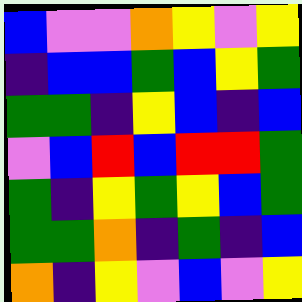[["blue", "violet", "violet", "orange", "yellow", "violet", "yellow"], ["indigo", "blue", "blue", "green", "blue", "yellow", "green"], ["green", "green", "indigo", "yellow", "blue", "indigo", "blue"], ["violet", "blue", "red", "blue", "red", "red", "green"], ["green", "indigo", "yellow", "green", "yellow", "blue", "green"], ["green", "green", "orange", "indigo", "green", "indigo", "blue"], ["orange", "indigo", "yellow", "violet", "blue", "violet", "yellow"]]